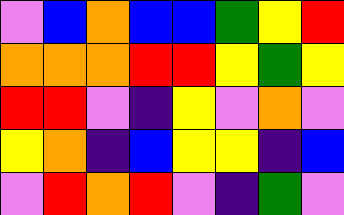[["violet", "blue", "orange", "blue", "blue", "green", "yellow", "red"], ["orange", "orange", "orange", "red", "red", "yellow", "green", "yellow"], ["red", "red", "violet", "indigo", "yellow", "violet", "orange", "violet"], ["yellow", "orange", "indigo", "blue", "yellow", "yellow", "indigo", "blue"], ["violet", "red", "orange", "red", "violet", "indigo", "green", "violet"]]